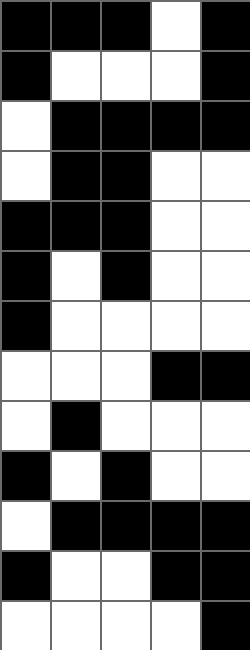[["black", "black", "black", "white", "black"], ["black", "white", "white", "white", "black"], ["white", "black", "black", "black", "black"], ["white", "black", "black", "white", "white"], ["black", "black", "black", "white", "white"], ["black", "white", "black", "white", "white"], ["black", "white", "white", "white", "white"], ["white", "white", "white", "black", "black"], ["white", "black", "white", "white", "white"], ["black", "white", "black", "white", "white"], ["white", "black", "black", "black", "black"], ["black", "white", "white", "black", "black"], ["white", "white", "white", "white", "black"]]